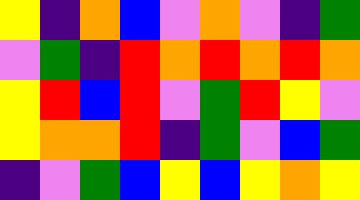[["yellow", "indigo", "orange", "blue", "violet", "orange", "violet", "indigo", "green"], ["violet", "green", "indigo", "red", "orange", "red", "orange", "red", "orange"], ["yellow", "red", "blue", "red", "violet", "green", "red", "yellow", "violet"], ["yellow", "orange", "orange", "red", "indigo", "green", "violet", "blue", "green"], ["indigo", "violet", "green", "blue", "yellow", "blue", "yellow", "orange", "yellow"]]